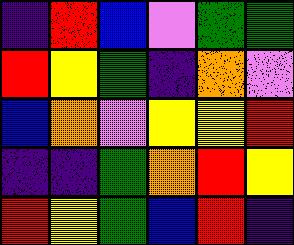[["indigo", "red", "blue", "violet", "green", "green"], ["red", "yellow", "green", "indigo", "orange", "violet"], ["blue", "orange", "violet", "yellow", "yellow", "red"], ["indigo", "indigo", "green", "orange", "red", "yellow"], ["red", "yellow", "green", "blue", "red", "indigo"]]